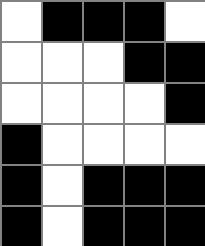[["white", "black", "black", "black", "white"], ["white", "white", "white", "black", "black"], ["white", "white", "white", "white", "black"], ["black", "white", "white", "white", "white"], ["black", "white", "black", "black", "black"], ["black", "white", "black", "black", "black"]]